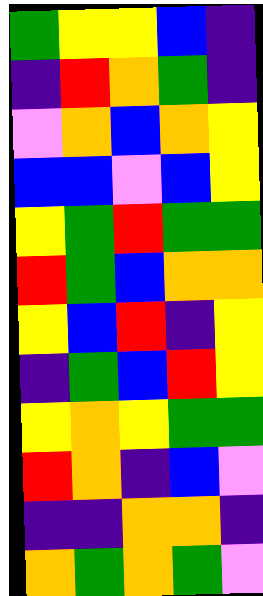[["green", "yellow", "yellow", "blue", "indigo"], ["indigo", "red", "orange", "green", "indigo"], ["violet", "orange", "blue", "orange", "yellow"], ["blue", "blue", "violet", "blue", "yellow"], ["yellow", "green", "red", "green", "green"], ["red", "green", "blue", "orange", "orange"], ["yellow", "blue", "red", "indigo", "yellow"], ["indigo", "green", "blue", "red", "yellow"], ["yellow", "orange", "yellow", "green", "green"], ["red", "orange", "indigo", "blue", "violet"], ["indigo", "indigo", "orange", "orange", "indigo"], ["orange", "green", "orange", "green", "violet"]]